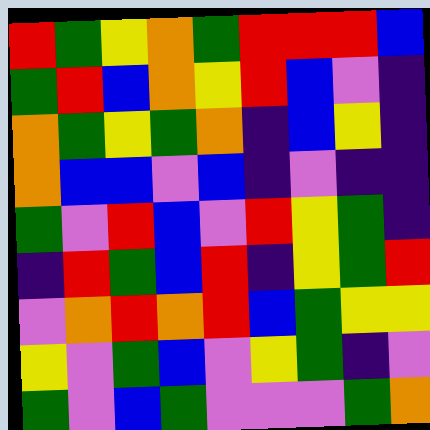[["red", "green", "yellow", "orange", "green", "red", "red", "red", "blue"], ["green", "red", "blue", "orange", "yellow", "red", "blue", "violet", "indigo"], ["orange", "green", "yellow", "green", "orange", "indigo", "blue", "yellow", "indigo"], ["orange", "blue", "blue", "violet", "blue", "indigo", "violet", "indigo", "indigo"], ["green", "violet", "red", "blue", "violet", "red", "yellow", "green", "indigo"], ["indigo", "red", "green", "blue", "red", "indigo", "yellow", "green", "red"], ["violet", "orange", "red", "orange", "red", "blue", "green", "yellow", "yellow"], ["yellow", "violet", "green", "blue", "violet", "yellow", "green", "indigo", "violet"], ["green", "violet", "blue", "green", "violet", "violet", "violet", "green", "orange"]]